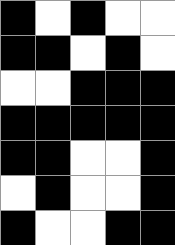[["black", "white", "black", "white", "white"], ["black", "black", "white", "black", "white"], ["white", "white", "black", "black", "black"], ["black", "black", "black", "black", "black"], ["black", "black", "white", "white", "black"], ["white", "black", "white", "white", "black"], ["black", "white", "white", "black", "black"]]